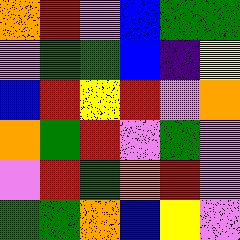[["orange", "red", "violet", "blue", "green", "green"], ["violet", "green", "green", "blue", "indigo", "yellow"], ["blue", "red", "yellow", "red", "violet", "orange"], ["orange", "green", "red", "violet", "green", "violet"], ["violet", "red", "green", "orange", "red", "violet"], ["green", "green", "orange", "blue", "yellow", "violet"]]